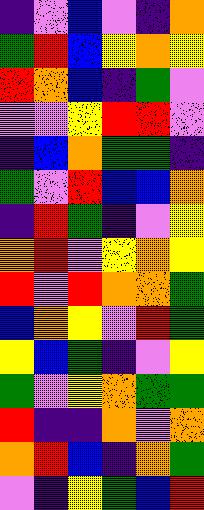[["indigo", "violet", "blue", "violet", "indigo", "orange"], ["green", "red", "blue", "yellow", "orange", "yellow"], ["red", "orange", "blue", "indigo", "green", "violet"], ["violet", "violet", "yellow", "red", "red", "violet"], ["indigo", "blue", "orange", "green", "green", "indigo"], ["green", "violet", "red", "blue", "blue", "orange"], ["indigo", "red", "green", "indigo", "violet", "yellow"], ["orange", "red", "violet", "yellow", "orange", "yellow"], ["red", "violet", "red", "orange", "orange", "green"], ["blue", "orange", "yellow", "violet", "red", "green"], ["yellow", "blue", "green", "indigo", "violet", "yellow"], ["green", "violet", "yellow", "orange", "green", "green"], ["red", "indigo", "indigo", "orange", "violet", "orange"], ["orange", "red", "blue", "indigo", "orange", "green"], ["violet", "indigo", "yellow", "green", "blue", "red"]]